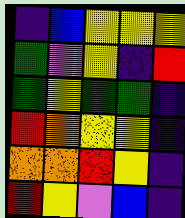[["indigo", "blue", "yellow", "yellow", "yellow"], ["green", "violet", "yellow", "indigo", "red"], ["green", "yellow", "green", "green", "indigo"], ["red", "orange", "yellow", "yellow", "indigo"], ["orange", "orange", "red", "yellow", "indigo"], ["red", "yellow", "violet", "blue", "indigo"]]